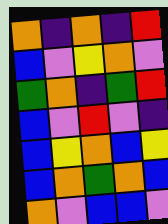[["orange", "indigo", "orange", "indigo", "red"], ["blue", "violet", "yellow", "orange", "violet"], ["green", "orange", "indigo", "green", "red"], ["blue", "violet", "red", "violet", "indigo"], ["blue", "yellow", "orange", "blue", "yellow"], ["blue", "orange", "green", "orange", "blue"], ["orange", "violet", "blue", "blue", "violet"]]